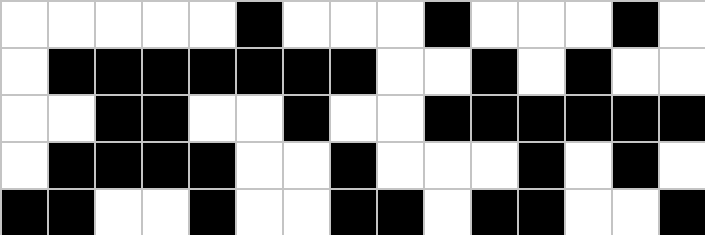[["white", "white", "white", "white", "white", "black", "white", "white", "white", "black", "white", "white", "white", "black", "white"], ["white", "black", "black", "black", "black", "black", "black", "black", "white", "white", "black", "white", "black", "white", "white"], ["white", "white", "black", "black", "white", "white", "black", "white", "white", "black", "black", "black", "black", "black", "black"], ["white", "black", "black", "black", "black", "white", "white", "black", "white", "white", "white", "black", "white", "black", "white"], ["black", "black", "white", "white", "black", "white", "white", "black", "black", "white", "black", "black", "white", "white", "black"]]